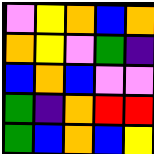[["violet", "yellow", "orange", "blue", "orange"], ["orange", "yellow", "violet", "green", "indigo"], ["blue", "orange", "blue", "violet", "violet"], ["green", "indigo", "orange", "red", "red"], ["green", "blue", "orange", "blue", "yellow"]]